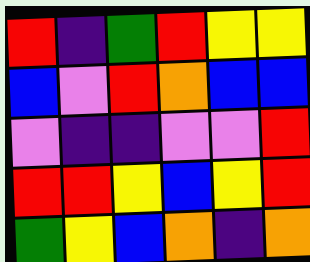[["red", "indigo", "green", "red", "yellow", "yellow"], ["blue", "violet", "red", "orange", "blue", "blue"], ["violet", "indigo", "indigo", "violet", "violet", "red"], ["red", "red", "yellow", "blue", "yellow", "red"], ["green", "yellow", "blue", "orange", "indigo", "orange"]]